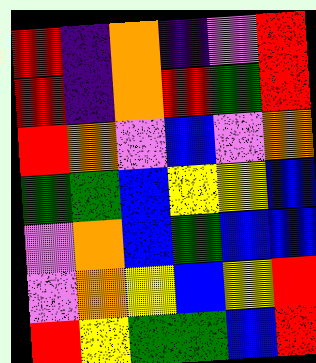[["red", "indigo", "orange", "indigo", "violet", "red"], ["red", "indigo", "orange", "red", "green", "red"], ["red", "orange", "violet", "blue", "violet", "orange"], ["green", "green", "blue", "yellow", "yellow", "blue"], ["violet", "orange", "blue", "green", "blue", "blue"], ["violet", "orange", "yellow", "blue", "yellow", "red"], ["red", "yellow", "green", "green", "blue", "red"]]